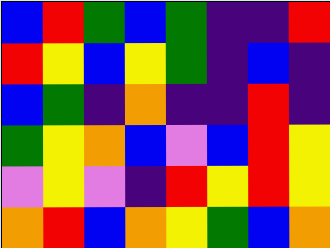[["blue", "red", "green", "blue", "green", "indigo", "indigo", "red"], ["red", "yellow", "blue", "yellow", "green", "indigo", "blue", "indigo"], ["blue", "green", "indigo", "orange", "indigo", "indigo", "red", "indigo"], ["green", "yellow", "orange", "blue", "violet", "blue", "red", "yellow"], ["violet", "yellow", "violet", "indigo", "red", "yellow", "red", "yellow"], ["orange", "red", "blue", "orange", "yellow", "green", "blue", "orange"]]